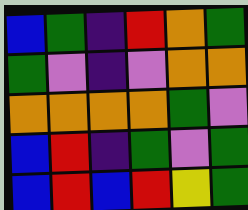[["blue", "green", "indigo", "red", "orange", "green"], ["green", "violet", "indigo", "violet", "orange", "orange"], ["orange", "orange", "orange", "orange", "green", "violet"], ["blue", "red", "indigo", "green", "violet", "green"], ["blue", "red", "blue", "red", "yellow", "green"]]